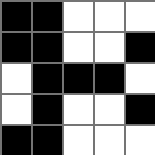[["black", "black", "white", "white", "white"], ["black", "black", "white", "white", "black"], ["white", "black", "black", "black", "white"], ["white", "black", "white", "white", "black"], ["black", "black", "white", "white", "white"]]